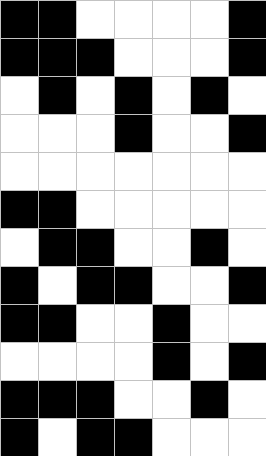[["black", "black", "white", "white", "white", "white", "black"], ["black", "black", "black", "white", "white", "white", "black"], ["white", "black", "white", "black", "white", "black", "white"], ["white", "white", "white", "black", "white", "white", "black"], ["white", "white", "white", "white", "white", "white", "white"], ["black", "black", "white", "white", "white", "white", "white"], ["white", "black", "black", "white", "white", "black", "white"], ["black", "white", "black", "black", "white", "white", "black"], ["black", "black", "white", "white", "black", "white", "white"], ["white", "white", "white", "white", "black", "white", "black"], ["black", "black", "black", "white", "white", "black", "white"], ["black", "white", "black", "black", "white", "white", "white"]]